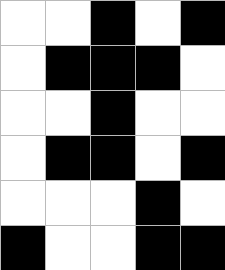[["white", "white", "black", "white", "black"], ["white", "black", "black", "black", "white"], ["white", "white", "black", "white", "white"], ["white", "black", "black", "white", "black"], ["white", "white", "white", "black", "white"], ["black", "white", "white", "black", "black"]]